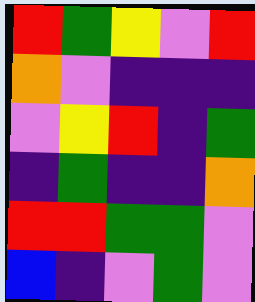[["red", "green", "yellow", "violet", "red"], ["orange", "violet", "indigo", "indigo", "indigo"], ["violet", "yellow", "red", "indigo", "green"], ["indigo", "green", "indigo", "indigo", "orange"], ["red", "red", "green", "green", "violet"], ["blue", "indigo", "violet", "green", "violet"]]